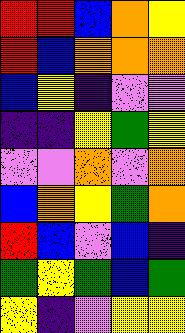[["red", "red", "blue", "orange", "yellow"], ["red", "blue", "orange", "orange", "orange"], ["blue", "yellow", "indigo", "violet", "violet"], ["indigo", "indigo", "yellow", "green", "yellow"], ["violet", "violet", "orange", "violet", "orange"], ["blue", "orange", "yellow", "green", "orange"], ["red", "blue", "violet", "blue", "indigo"], ["green", "yellow", "green", "blue", "green"], ["yellow", "indigo", "violet", "yellow", "yellow"]]